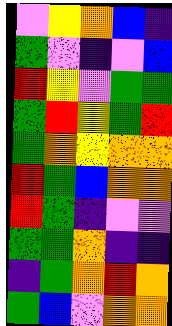[["violet", "yellow", "orange", "blue", "indigo"], ["green", "violet", "indigo", "violet", "blue"], ["red", "yellow", "violet", "green", "green"], ["green", "red", "yellow", "green", "red"], ["green", "orange", "yellow", "orange", "orange"], ["red", "green", "blue", "orange", "orange"], ["red", "green", "indigo", "violet", "violet"], ["green", "green", "orange", "indigo", "indigo"], ["indigo", "green", "orange", "red", "orange"], ["green", "blue", "violet", "orange", "orange"]]